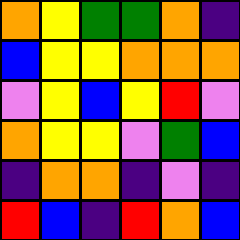[["orange", "yellow", "green", "green", "orange", "indigo"], ["blue", "yellow", "yellow", "orange", "orange", "orange"], ["violet", "yellow", "blue", "yellow", "red", "violet"], ["orange", "yellow", "yellow", "violet", "green", "blue"], ["indigo", "orange", "orange", "indigo", "violet", "indigo"], ["red", "blue", "indigo", "red", "orange", "blue"]]